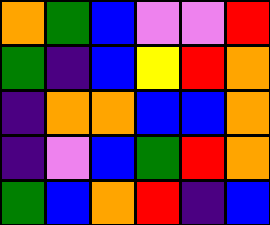[["orange", "green", "blue", "violet", "violet", "red"], ["green", "indigo", "blue", "yellow", "red", "orange"], ["indigo", "orange", "orange", "blue", "blue", "orange"], ["indigo", "violet", "blue", "green", "red", "orange"], ["green", "blue", "orange", "red", "indigo", "blue"]]